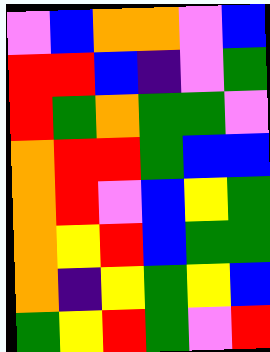[["violet", "blue", "orange", "orange", "violet", "blue"], ["red", "red", "blue", "indigo", "violet", "green"], ["red", "green", "orange", "green", "green", "violet"], ["orange", "red", "red", "green", "blue", "blue"], ["orange", "red", "violet", "blue", "yellow", "green"], ["orange", "yellow", "red", "blue", "green", "green"], ["orange", "indigo", "yellow", "green", "yellow", "blue"], ["green", "yellow", "red", "green", "violet", "red"]]